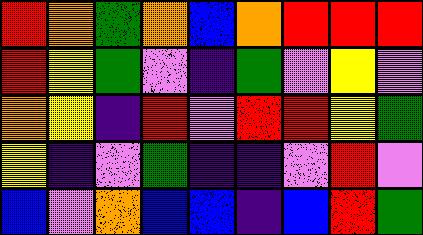[["red", "orange", "green", "orange", "blue", "orange", "red", "red", "red"], ["red", "yellow", "green", "violet", "indigo", "green", "violet", "yellow", "violet"], ["orange", "yellow", "indigo", "red", "violet", "red", "red", "yellow", "green"], ["yellow", "indigo", "violet", "green", "indigo", "indigo", "violet", "red", "violet"], ["blue", "violet", "orange", "blue", "blue", "indigo", "blue", "red", "green"]]